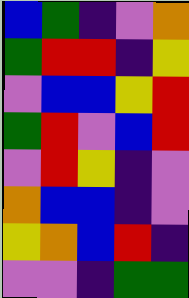[["blue", "green", "indigo", "violet", "orange"], ["green", "red", "red", "indigo", "yellow"], ["violet", "blue", "blue", "yellow", "red"], ["green", "red", "violet", "blue", "red"], ["violet", "red", "yellow", "indigo", "violet"], ["orange", "blue", "blue", "indigo", "violet"], ["yellow", "orange", "blue", "red", "indigo"], ["violet", "violet", "indigo", "green", "green"]]